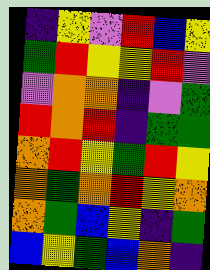[["indigo", "yellow", "violet", "red", "blue", "yellow"], ["green", "red", "yellow", "yellow", "red", "violet"], ["violet", "orange", "orange", "indigo", "violet", "green"], ["red", "orange", "red", "indigo", "green", "green"], ["orange", "red", "yellow", "green", "red", "yellow"], ["orange", "green", "orange", "red", "yellow", "orange"], ["orange", "green", "blue", "yellow", "indigo", "green"], ["blue", "yellow", "green", "blue", "orange", "indigo"]]